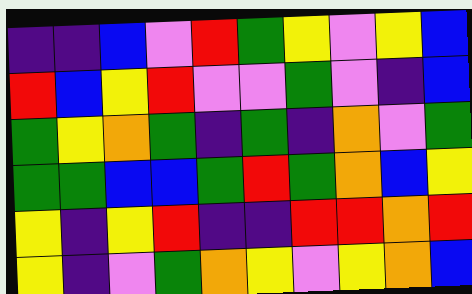[["indigo", "indigo", "blue", "violet", "red", "green", "yellow", "violet", "yellow", "blue"], ["red", "blue", "yellow", "red", "violet", "violet", "green", "violet", "indigo", "blue"], ["green", "yellow", "orange", "green", "indigo", "green", "indigo", "orange", "violet", "green"], ["green", "green", "blue", "blue", "green", "red", "green", "orange", "blue", "yellow"], ["yellow", "indigo", "yellow", "red", "indigo", "indigo", "red", "red", "orange", "red"], ["yellow", "indigo", "violet", "green", "orange", "yellow", "violet", "yellow", "orange", "blue"]]